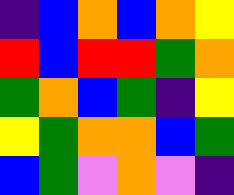[["indigo", "blue", "orange", "blue", "orange", "yellow"], ["red", "blue", "red", "red", "green", "orange"], ["green", "orange", "blue", "green", "indigo", "yellow"], ["yellow", "green", "orange", "orange", "blue", "green"], ["blue", "green", "violet", "orange", "violet", "indigo"]]